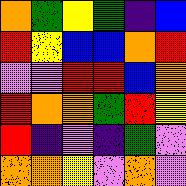[["orange", "green", "yellow", "green", "indigo", "blue"], ["red", "yellow", "blue", "blue", "orange", "red"], ["violet", "violet", "red", "red", "blue", "orange"], ["red", "orange", "orange", "green", "red", "yellow"], ["red", "indigo", "violet", "indigo", "green", "violet"], ["orange", "orange", "yellow", "violet", "orange", "violet"]]